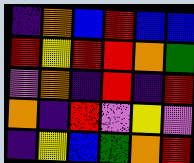[["indigo", "orange", "blue", "red", "blue", "blue"], ["red", "yellow", "red", "red", "orange", "green"], ["violet", "orange", "indigo", "red", "indigo", "red"], ["orange", "indigo", "red", "violet", "yellow", "violet"], ["indigo", "yellow", "blue", "green", "orange", "red"]]